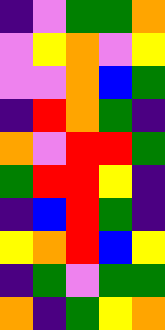[["indigo", "violet", "green", "green", "orange"], ["violet", "yellow", "orange", "violet", "yellow"], ["violet", "violet", "orange", "blue", "green"], ["indigo", "red", "orange", "green", "indigo"], ["orange", "violet", "red", "red", "green"], ["green", "red", "red", "yellow", "indigo"], ["indigo", "blue", "red", "green", "indigo"], ["yellow", "orange", "red", "blue", "yellow"], ["indigo", "green", "violet", "green", "green"], ["orange", "indigo", "green", "yellow", "orange"]]